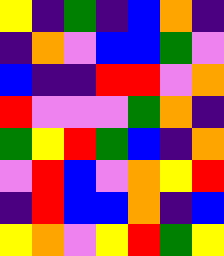[["yellow", "indigo", "green", "indigo", "blue", "orange", "indigo"], ["indigo", "orange", "violet", "blue", "blue", "green", "violet"], ["blue", "indigo", "indigo", "red", "red", "violet", "orange"], ["red", "violet", "violet", "violet", "green", "orange", "indigo"], ["green", "yellow", "red", "green", "blue", "indigo", "orange"], ["violet", "red", "blue", "violet", "orange", "yellow", "red"], ["indigo", "red", "blue", "blue", "orange", "indigo", "blue"], ["yellow", "orange", "violet", "yellow", "red", "green", "yellow"]]